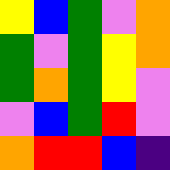[["yellow", "blue", "green", "violet", "orange"], ["green", "violet", "green", "yellow", "orange"], ["green", "orange", "green", "yellow", "violet"], ["violet", "blue", "green", "red", "violet"], ["orange", "red", "red", "blue", "indigo"]]